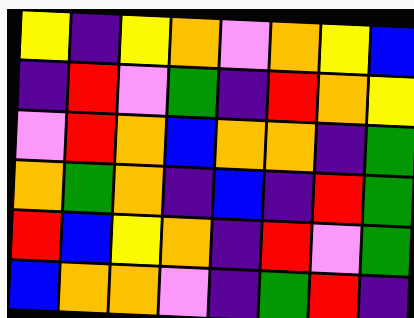[["yellow", "indigo", "yellow", "orange", "violet", "orange", "yellow", "blue"], ["indigo", "red", "violet", "green", "indigo", "red", "orange", "yellow"], ["violet", "red", "orange", "blue", "orange", "orange", "indigo", "green"], ["orange", "green", "orange", "indigo", "blue", "indigo", "red", "green"], ["red", "blue", "yellow", "orange", "indigo", "red", "violet", "green"], ["blue", "orange", "orange", "violet", "indigo", "green", "red", "indigo"]]